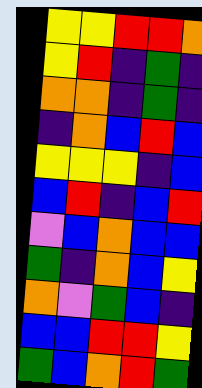[["yellow", "yellow", "red", "red", "orange"], ["yellow", "red", "indigo", "green", "indigo"], ["orange", "orange", "indigo", "green", "indigo"], ["indigo", "orange", "blue", "red", "blue"], ["yellow", "yellow", "yellow", "indigo", "blue"], ["blue", "red", "indigo", "blue", "red"], ["violet", "blue", "orange", "blue", "blue"], ["green", "indigo", "orange", "blue", "yellow"], ["orange", "violet", "green", "blue", "indigo"], ["blue", "blue", "red", "red", "yellow"], ["green", "blue", "orange", "red", "green"]]